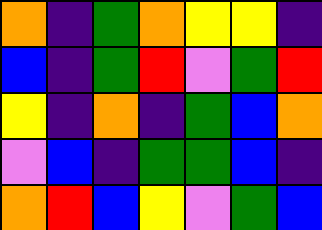[["orange", "indigo", "green", "orange", "yellow", "yellow", "indigo"], ["blue", "indigo", "green", "red", "violet", "green", "red"], ["yellow", "indigo", "orange", "indigo", "green", "blue", "orange"], ["violet", "blue", "indigo", "green", "green", "blue", "indigo"], ["orange", "red", "blue", "yellow", "violet", "green", "blue"]]